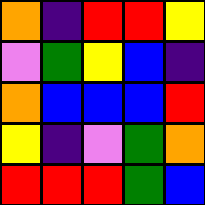[["orange", "indigo", "red", "red", "yellow"], ["violet", "green", "yellow", "blue", "indigo"], ["orange", "blue", "blue", "blue", "red"], ["yellow", "indigo", "violet", "green", "orange"], ["red", "red", "red", "green", "blue"]]